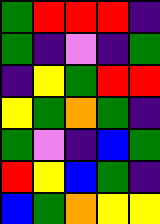[["green", "red", "red", "red", "indigo"], ["green", "indigo", "violet", "indigo", "green"], ["indigo", "yellow", "green", "red", "red"], ["yellow", "green", "orange", "green", "indigo"], ["green", "violet", "indigo", "blue", "green"], ["red", "yellow", "blue", "green", "indigo"], ["blue", "green", "orange", "yellow", "yellow"]]